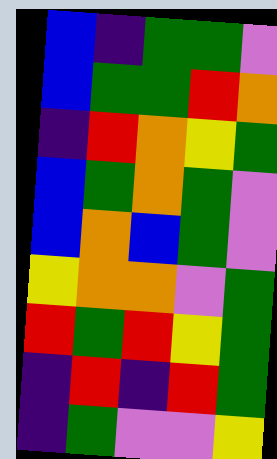[["blue", "indigo", "green", "green", "violet"], ["blue", "green", "green", "red", "orange"], ["indigo", "red", "orange", "yellow", "green"], ["blue", "green", "orange", "green", "violet"], ["blue", "orange", "blue", "green", "violet"], ["yellow", "orange", "orange", "violet", "green"], ["red", "green", "red", "yellow", "green"], ["indigo", "red", "indigo", "red", "green"], ["indigo", "green", "violet", "violet", "yellow"]]